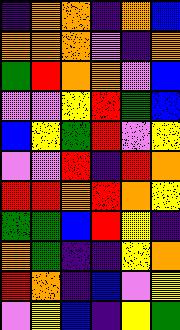[["indigo", "orange", "orange", "indigo", "orange", "blue"], ["orange", "orange", "orange", "violet", "indigo", "orange"], ["green", "red", "orange", "orange", "violet", "blue"], ["violet", "violet", "yellow", "red", "green", "blue"], ["blue", "yellow", "green", "red", "violet", "yellow"], ["violet", "violet", "red", "indigo", "red", "orange"], ["red", "red", "orange", "red", "orange", "yellow"], ["green", "green", "blue", "red", "yellow", "indigo"], ["orange", "green", "indigo", "indigo", "yellow", "orange"], ["red", "orange", "indigo", "blue", "violet", "yellow"], ["violet", "yellow", "blue", "indigo", "yellow", "green"]]